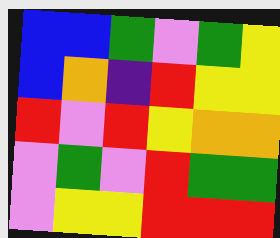[["blue", "blue", "green", "violet", "green", "yellow"], ["blue", "orange", "indigo", "red", "yellow", "yellow"], ["red", "violet", "red", "yellow", "orange", "orange"], ["violet", "green", "violet", "red", "green", "green"], ["violet", "yellow", "yellow", "red", "red", "red"]]